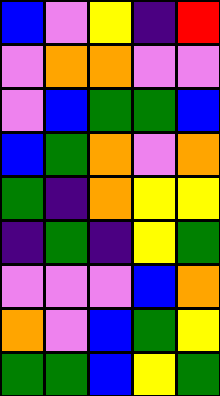[["blue", "violet", "yellow", "indigo", "red"], ["violet", "orange", "orange", "violet", "violet"], ["violet", "blue", "green", "green", "blue"], ["blue", "green", "orange", "violet", "orange"], ["green", "indigo", "orange", "yellow", "yellow"], ["indigo", "green", "indigo", "yellow", "green"], ["violet", "violet", "violet", "blue", "orange"], ["orange", "violet", "blue", "green", "yellow"], ["green", "green", "blue", "yellow", "green"]]